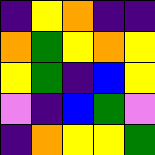[["indigo", "yellow", "orange", "indigo", "indigo"], ["orange", "green", "yellow", "orange", "yellow"], ["yellow", "green", "indigo", "blue", "yellow"], ["violet", "indigo", "blue", "green", "violet"], ["indigo", "orange", "yellow", "yellow", "green"]]